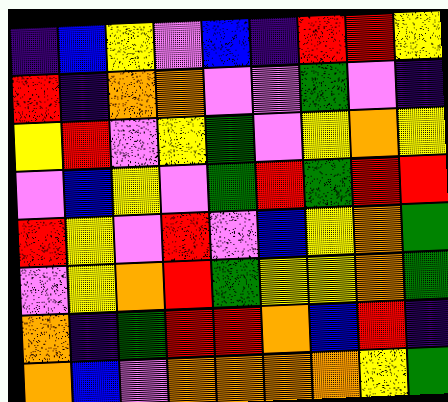[["indigo", "blue", "yellow", "violet", "blue", "indigo", "red", "red", "yellow"], ["red", "indigo", "orange", "orange", "violet", "violet", "green", "violet", "indigo"], ["yellow", "red", "violet", "yellow", "green", "violet", "yellow", "orange", "yellow"], ["violet", "blue", "yellow", "violet", "green", "red", "green", "red", "red"], ["red", "yellow", "violet", "red", "violet", "blue", "yellow", "orange", "green"], ["violet", "yellow", "orange", "red", "green", "yellow", "yellow", "orange", "green"], ["orange", "indigo", "green", "red", "red", "orange", "blue", "red", "indigo"], ["orange", "blue", "violet", "orange", "orange", "orange", "orange", "yellow", "green"]]